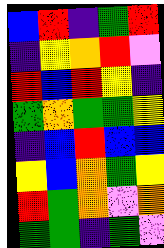[["blue", "red", "indigo", "green", "red"], ["indigo", "yellow", "orange", "red", "violet"], ["red", "blue", "red", "yellow", "indigo"], ["green", "orange", "green", "green", "yellow"], ["indigo", "blue", "red", "blue", "blue"], ["yellow", "blue", "orange", "green", "yellow"], ["red", "green", "orange", "violet", "orange"], ["green", "green", "indigo", "green", "violet"]]